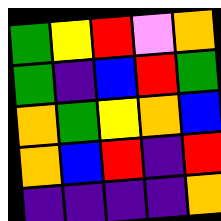[["green", "yellow", "red", "violet", "orange"], ["green", "indigo", "blue", "red", "green"], ["orange", "green", "yellow", "orange", "blue"], ["orange", "blue", "red", "indigo", "red"], ["indigo", "indigo", "indigo", "indigo", "orange"]]